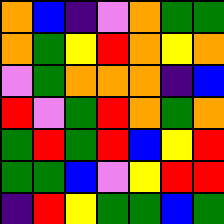[["orange", "blue", "indigo", "violet", "orange", "green", "green"], ["orange", "green", "yellow", "red", "orange", "yellow", "orange"], ["violet", "green", "orange", "orange", "orange", "indigo", "blue"], ["red", "violet", "green", "red", "orange", "green", "orange"], ["green", "red", "green", "red", "blue", "yellow", "red"], ["green", "green", "blue", "violet", "yellow", "red", "red"], ["indigo", "red", "yellow", "green", "green", "blue", "green"]]